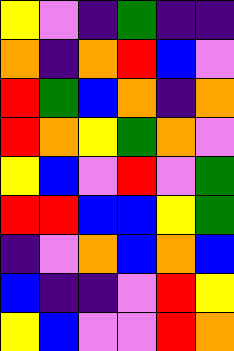[["yellow", "violet", "indigo", "green", "indigo", "indigo"], ["orange", "indigo", "orange", "red", "blue", "violet"], ["red", "green", "blue", "orange", "indigo", "orange"], ["red", "orange", "yellow", "green", "orange", "violet"], ["yellow", "blue", "violet", "red", "violet", "green"], ["red", "red", "blue", "blue", "yellow", "green"], ["indigo", "violet", "orange", "blue", "orange", "blue"], ["blue", "indigo", "indigo", "violet", "red", "yellow"], ["yellow", "blue", "violet", "violet", "red", "orange"]]